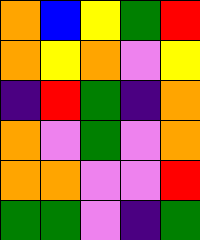[["orange", "blue", "yellow", "green", "red"], ["orange", "yellow", "orange", "violet", "yellow"], ["indigo", "red", "green", "indigo", "orange"], ["orange", "violet", "green", "violet", "orange"], ["orange", "orange", "violet", "violet", "red"], ["green", "green", "violet", "indigo", "green"]]